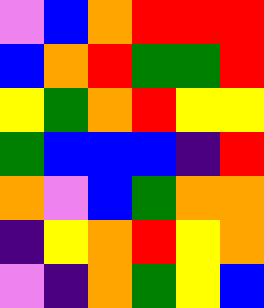[["violet", "blue", "orange", "red", "red", "red"], ["blue", "orange", "red", "green", "green", "red"], ["yellow", "green", "orange", "red", "yellow", "yellow"], ["green", "blue", "blue", "blue", "indigo", "red"], ["orange", "violet", "blue", "green", "orange", "orange"], ["indigo", "yellow", "orange", "red", "yellow", "orange"], ["violet", "indigo", "orange", "green", "yellow", "blue"]]